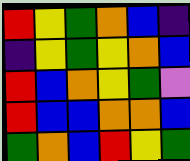[["red", "yellow", "green", "orange", "blue", "indigo"], ["indigo", "yellow", "green", "yellow", "orange", "blue"], ["red", "blue", "orange", "yellow", "green", "violet"], ["red", "blue", "blue", "orange", "orange", "blue"], ["green", "orange", "blue", "red", "yellow", "green"]]